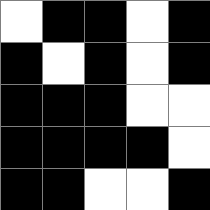[["white", "black", "black", "white", "black"], ["black", "white", "black", "white", "black"], ["black", "black", "black", "white", "white"], ["black", "black", "black", "black", "white"], ["black", "black", "white", "white", "black"]]